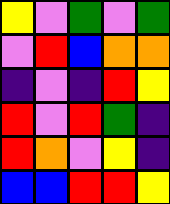[["yellow", "violet", "green", "violet", "green"], ["violet", "red", "blue", "orange", "orange"], ["indigo", "violet", "indigo", "red", "yellow"], ["red", "violet", "red", "green", "indigo"], ["red", "orange", "violet", "yellow", "indigo"], ["blue", "blue", "red", "red", "yellow"]]